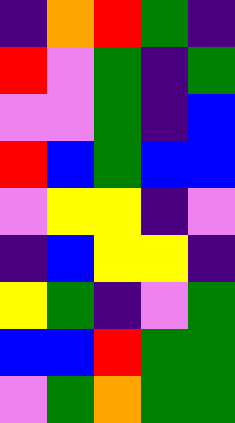[["indigo", "orange", "red", "green", "indigo"], ["red", "violet", "green", "indigo", "green"], ["violet", "violet", "green", "indigo", "blue"], ["red", "blue", "green", "blue", "blue"], ["violet", "yellow", "yellow", "indigo", "violet"], ["indigo", "blue", "yellow", "yellow", "indigo"], ["yellow", "green", "indigo", "violet", "green"], ["blue", "blue", "red", "green", "green"], ["violet", "green", "orange", "green", "green"]]